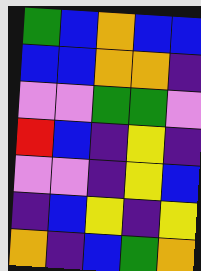[["green", "blue", "orange", "blue", "blue"], ["blue", "blue", "orange", "orange", "indigo"], ["violet", "violet", "green", "green", "violet"], ["red", "blue", "indigo", "yellow", "indigo"], ["violet", "violet", "indigo", "yellow", "blue"], ["indigo", "blue", "yellow", "indigo", "yellow"], ["orange", "indigo", "blue", "green", "orange"]]